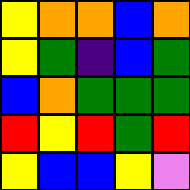[["yellow", "orange", "orange", "blue", "orange"], ["yellow", "green", "indigo", "blue", "green"], ["blue", "orange", "green", "green", "green"], ["red", "yellow", "red", "green", "red"], ["yellow", "blue", "blue", "yellow", "violet"]]